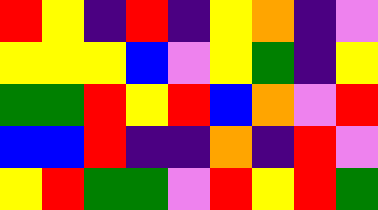[["red", "yellow", "indigo", "red", "indigo", "yellow", "orange", "indigo", "violet"], ["yellow", "yellow", "yellow", "blue", "violet", "yellow", "green", "indigo", "yellow"], ["green", "green", "red", "yellow", "red", "blue", "orange", "violet", "red"], ["blue", "blue", "red", "indigo", "indigo", "orange", "indigo", "red", "violet"], ["yellow", "red", "green", "green", "violet", "red", "yellow", "red", "green"]]